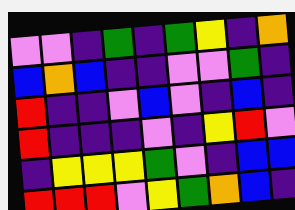[["violet", "violet", "indigo", "green", "indigo", "green", "yellow", "indigo", "orange"], ["blue", "orange", "blue", "indigo", "indigo", "violet", "violet", "green", "indigo"], ["red", "indigo", "indigo", "violet", "blue", "violet", "indigo", "blue", "indigo"], ["red", "indigo", "indigo", "indigo", "violet", "indigo", "yellow", "red", "violet"], ["indigo", "yellow", "yellow", "yellow", "green", "violet", "indigo", "blue", "blue"], ["red", "red", "red", "violet", "yellow", "green", "orange", "blue", "indigo"]]